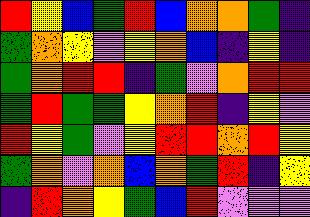[["red", "yellow", "blue", "green", "red", "blue", "orange", "orange", "green", "indigo"], ["green", "orange", "yellow", "violet", "yellow", "orange", "blue", "indigo", "yellow", "indigo"], ["green", "orange", "red", "red", "indigo", "green", "violet", "orange", "red", "red"], ["green", "red", "green", "green", "yellow", "orange", "red", "indigo", "yellow", "violet"], ["red", "yellow", "green", "violet", "yellow", "red", "red", "orange", "red", "yellow"], ["green", "orange", "violet", "orange", "blue", "orange", "green", "red", "indigo", "yellow"], ["indigo", "red", "orange", "yellow", "green", "blue", "red", "violet", "violet", "violet"]]